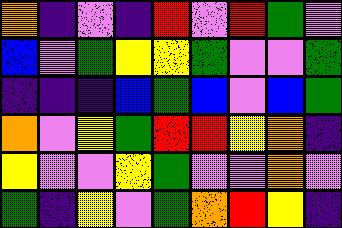[["orange", "indigo", "violet", "indigo", "red", "violet", "red", "green", "violet"], ["blue", "violet", "green", "yellow", "yellow", "green", "violet", "violet", "green"], ["indigo", "indigo", "indigo", "blue", "green", "blue", "violet", "blue", "green"], ["orange", "violet", "yellow", "green", "red", "red", "yellow", "orange", "indigo"], ["yellow", "violet", "violet", "yellow", "green", "violet", "violet", "orange", "violet"], ["green", "indigo", "yellow", "violet", "green", "orange", "red", "yellow", "indigo"]]